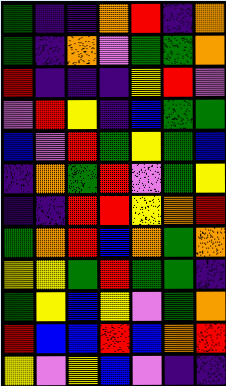[["green", "indigo", "indigo", "orange", "red", "indigo", "orange"], ["green", "indigo", "orange", "violet", "green", "green", "orange"], ["red", "indigo", "indigo", "indigo", "yellow", "red", "violet"], ["violet", "red", "yellow", "indigo", "blue", "green", "green"], ["blue", "violet", "red", "green", "yellow", "green", "blue"], ["indigo", "orange", "green", "red", "violet", "green", "yellow"], ["indigo", "indigo", "red", "red", "yellow", "orange", "red"], ["green", "orange", "red", "blue", "orange", "green", "orange"], ["yellow", "yellow", "green", "red", "green", "green", "indigo"], ["green", "yellow", "blue", "yellow", "violet", "green", "orange"], ["red", "blue", "blue", "red", "blue", "orange", "red"], ["yellow", "violet", "yellow", "blue", "violet", "indigo", "indigo"]]